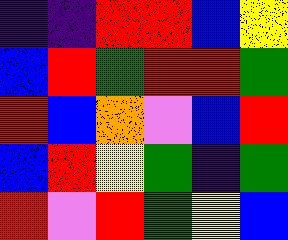[["indigo", "indigo", "red", "red", "blue", "yellow"], ["blue", "red", "green", "red", "red", "green"], ["red", "blue", "orange", "violet", "blue", "red"], ["blue", "red", "yellow", "green", "indigo", "green"], ["red", "violet", "red", "green", "yellow", "blue"]]